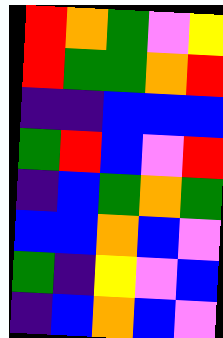[["red", "orange", "green", "violet", "yellow"], ["red", "green", "green", "orange", "red"], ["indigo", "indigo", "blue", "blue", "blue"], ["green", "red", "blue", "violet", "red"], ["indigo", "blue", "green", "orange", "green"], ["blue", "blue", "orange", "blue", "violet"], ["green", "indigo", "yellow", "violet", "blue"], ["indigo", "blue", "orange", "blue", "violet"]]